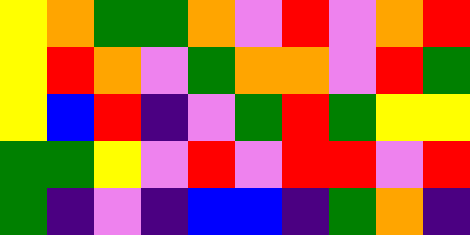[["yellow", "orange", "green", "green", "orange", "violet", "red", "violet", "orange", "red"], ["yellow", "red", "orange", "violet", "green", "orange", "orange", "violet", "red", "green"], ["yellow", "blue", "red", "indigo", "violet", "green", "red", "green", "yellow", "yellow"], ["green", "green", "yellow", "violet", "red", "violet", "red", "red", "violet", "red"], ["green", "indigo", "violet", "indigo", "blue", "blue", "indigo", "green", "orange", "indigo"]]